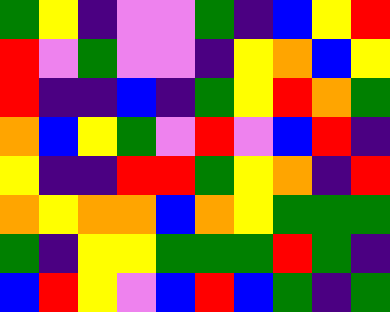[["green", "yellow", "indigo", "violet", "violet", "green", "indigo", "blue", "yellow", "red"], ["red", "violet", "green", "violet", "violet", "indigo", "yellow", "orange", "blue", "yellow"], ["red", "indigo", "indigo", "blue", "indigo", "green", "yellow", "red", "orange", "green"], ["orange", "blue", "yellow", "green", "violet", "red", "violet", "blue", "red", "indigo"], ["yellow", "indigo", "indigo", "red", "red", "green", "yellow", "orange", "indigo", "red"], ["orange", "yellow", "orange", "orange", "blue", "orange", "yellow", "green", "green", "green"], ["green", "indigo", "yellow", "yellow", "green", "green", "green", "red", "green", "indigo"], ["blue", "red", "yellow", "violet", "blue", "red", "blue", "green", "indigo", "green"]]